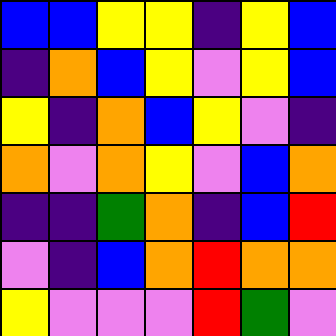[["blue", "blue", "yellow", "yellow", "indigo", "yellow", "blue"], ["indigo", "orange", "blue", "yellow", "violet", "yellow", "blue"], ["yellow", "indigo", "orange", "blue", "yellow", "violet", "indigo"], ["orange", "violet", "orange", "yellow", "violet", "blue", "orange"], ["indigo", "indigo", "green", "orange", "indigo", "blue", "red"], ["violet", "indigo", "blue", "orange", "red", "orange", "orange"], ["yellow", "violet", "violet", "violet", "red", "green", "violet"]]